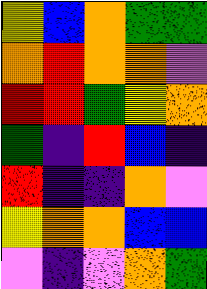[["yellow", "blue", "orange", "green", "green"], ["orange", "red", "orange", "orange", "violet"], ["red", "red", "green", "yellow", "orange"], ["green", "indigo", "red", "blue", "indigo"], ["red", "indigo", "indigo", "orange", "violet"], ["yellow", "orange", "orange", "blue", "blue"], ["violet", "indigo", "violet", "orange", "green"]]